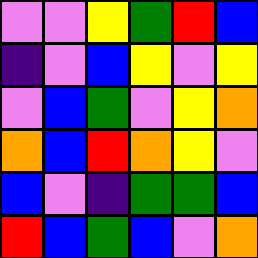[["violet", "violet", "yellow", "green", "red", "blue"], ["indigo", "violet", "blue", "yellow", "violet", "yellow"], ["violet", "blue", "green", "violet", "yellow", "orange"], ["orange", "blue", "red", "orange", "yellow", "violet"], ["blue", "violet", "indigo", "green", "green", "blue"], ["red", "blue", "green", "blue", "violet", "orange"]]